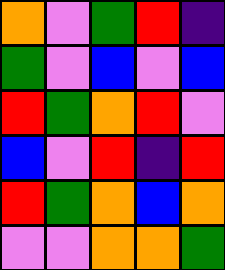[["orange", "violet", "green", "red", "indigo"], ["green", "violet", "blue", "violet", "blue"], ["red", "green", "orange", "red", "violet"], ["blue", "violet", "red", "indigo", "red"], ["red", "green", "orange", "blue", "orange"], ["violet", "violet", "orange", "orange", "green"]]